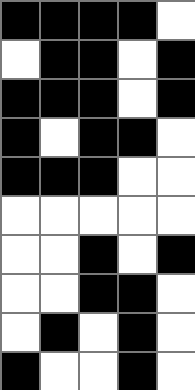[["black", "black", "black", "black", "white"], ["white", "black", "black", "white", "black"], ["black", "black", "black", "white", "black"], ["black", "white", "black", "black", "white"], ["black", "black", "black", "white", "white"], ["white", "white", "white", "white", "white"], ["white", "white", "black", "white", "black"], ["white", "white", "black", "black", "white"], ["white", "black", "white", "black", "white"], ["black", "white", "white", "black", "white"]]